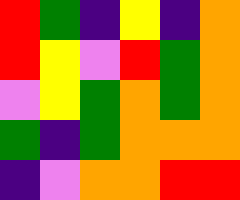[["red", "green", "indigo", "yellow", "indigo", "orange"], ["red", "yellow", "violet", "red", "green", "orange"], ["violet", "yellow", "green", "orange", "green", "orange"], ["green", "indigo", "green", "orange", "orange", "orange"], ["indigo", "violet", "orange", "orange", "red", "red"]]